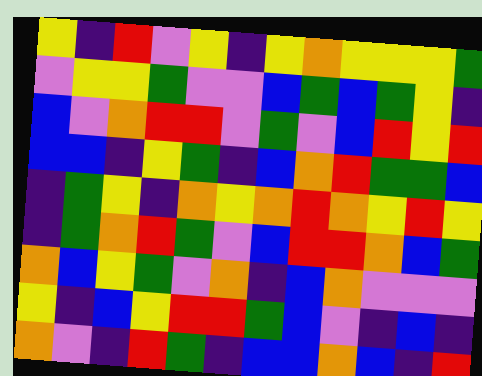[["yellow", "indigo", "red", "violet", "yellow", "indigo", "yellow", "orange", "yellow", "yellow", "yellow", "green"], ["violet", "yellow", "yellow", "green", "violet", "violet", "blue", "green", "blue", "green", "yellow", "indigo"], ["blue", "violet", "orange", "red", "red", "violet", "green", "violet", "blue", "red", "yellow", "red"], ["blue", "blue", "indigo", "yellow", "green", "indigo", "blue", "orange", "red", "green", "green", "blue"], ["indigo", "green", "yellow", "indigo", "orange", "yellow", "orange", "red", "orange", "yellow", "red", "yellow"], ["indigo", "green", "orange", "red", "green", "violet", "blue", "red", "red", "orange", "blue", "green"], ["orange", "blue", "yellow", "green", "violet", "orange", "indigo", "blue", "orange", "violet", "violet", "violet"], ["yellow", "indigo", "blue", "yellow", "red", "red", "green", "blue", "violet", "indigo", "blue", "indigo"], ["orange", "violet", "indigo", "red", "green", "indigo", "blue", "blue", "orange", "blue", "indigo", "red"]]